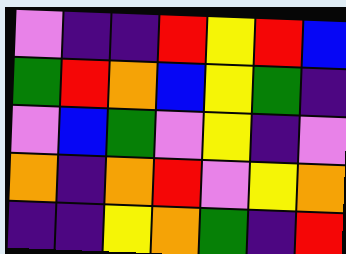[["violet", "indigo", "indigo", "red", "yellow", "red", "blue"], ["green", "red", "orange", "blue", "yellow", "green", "indigo"], ["violet", "blue", "green", "violet", "yellow", "indigo", "violet"], ["orange", "indigo", "orange", "red", "violet", "yellow", "orange"], ["indigo", "indigo", "yellow", "orange", "green", "indigo", "red"]]